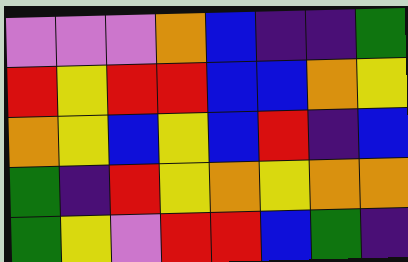[["violet", "violet", "violet", "orange", "blue", "indigo", "indigo", "green"], ["red", "yellow", "red", "red", "blue", "blue", "orange", "yellow"], ["orange", "yellow", "blue", "yellow", "blue", "red", "indigo", "blue"], ["green", "indigo", "red", "yellow", "orange", "yellow", "orange", "orange"], ["green", "yellow", "violet", "red", "red", "blue", "green", "indigo"]]